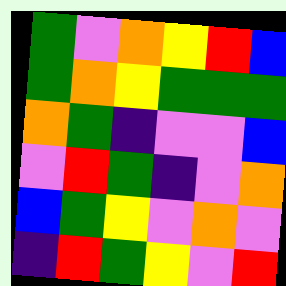[["green", "violet", "orange", "yellow", "red", "blue"], ["green", "orange", "yellow", "green", "green", "green"], ["orange", "green", "indigo", "violet", "violet", "blue"], ["violet", "red", "green", "indigo", "violet", "orange"], ["blue", "green", "yellow", "violet", "orange", "violet"], ["indigo", "red", "green", "yellow", "violet", "red"]]